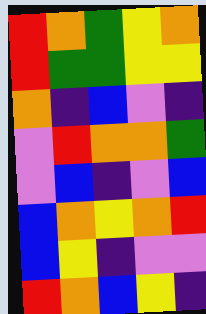[["red", "orange", "green", "yellow", "orange"], ["red", "green", "green", "yellow", "yellow"], ["orange", "indigo", "blue", "violet", "indigo"], ["violet", "red", "orange", "orange", "green"], ["violet", "blue", "indigo", "violet", "blue"], ["blue", "orange", "yellow", "orange", "red"], ["blue", "yellow", "indigo", "violet", "violet"], ["red", "orange", "blue", "yellow", "indigo"]]